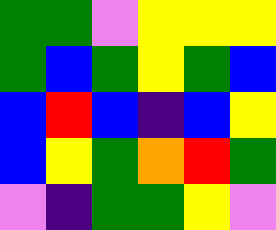[["green", "green", "violet", "yellow", "yellow", "yellow"], ["green", "blue", "green", "yellow", "green", "blue"], ["blue", "red", "blue", "indigo", "blue", "yellow"], ["blue", "yellow", "green", "orange", "red", "green"], ["violet", "indigo", "green", "green", "yellow", "violet"]]